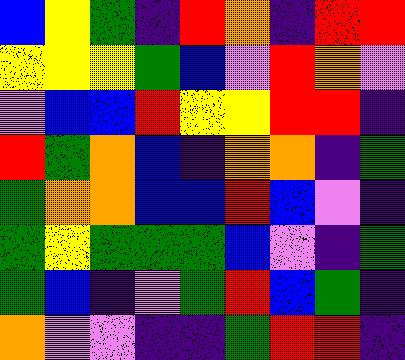[["blue", "yellow", "green", "indigo", "red", "orange", "indigo", "red", "red"], ["yellow", "yellow", "yellow", "green", "blue", "violet", "red", "orange", "violet"], ["violet", "blue", "blue", "red", "yellow", "yellow", "red", "red", "indigo"], ["red", "green", "orange", "blue", "indigo", "orange", "orange", "indigo", "green"], ["green", "orange", "orange", "blue", "blue", "red", "blue", "violet", "indigo"], ["green", "yellow", "green", "green", "green", "blue", "violet", "indigo", "green"], ["green", "blue", "indigo", "violet", "green", "red", "blue", "green", "indigo"], ["orange", "violet", "violet", "indigo", "indigo", "green", "red", "red", "indigo"]]